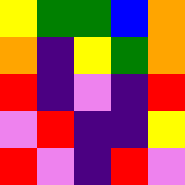[["yellow", "green", "green", "blue", "orange"], ["orange", "indigo", "yellow", "green", "orange"], ["red", "indigo", "violet", "indigo", "red"], ["violet", "red", "indigo", "indigo", "yellow"], ["red", "violet", "indigo", "red", "violet"]]